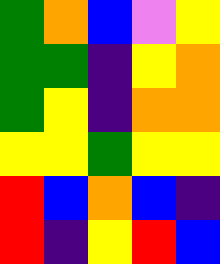[["green", "orange", "blue", "violet", "yellow"], ["green", "green", "indigo", "yellow", "orange"], ["green", "yellow", "indigo", "orange", "orange"], ["yellow", "yellow", "green", "yellow", "yellow"], ["red", "blue", "orange", "blue", "indigo"], ["red", "indigo", "yellow", "red", "blue"]]